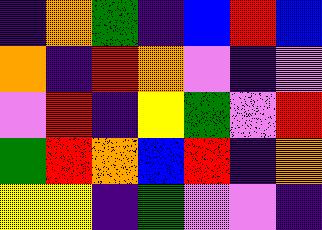[["indigo", "orange", "green", "indigo", "blue", "red", "blue"], ["orange", "indigo", "red", "orange", "violet", "indigo", "violet"], ["violet", "red", "indigo", "yellow", "green", "violet", "red"], ["green", "red", "orange", "blue", "red", "indigo", "orange"], ["yellow", "yellow", "indigo", "green", "violet", "violet", "indigo"]]